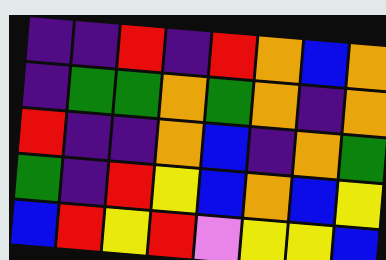[["indigo", "indigo", "red", "indigo", "red", "orange", "blue", "orange"], ["indigo", "green", "green", "orange", "green", "orange", "indigo", "orange"], ["red", "indigo", "indigo", "orange", "blue", "indigo", "orange", "green"], ["green", "indigo", "red", "yellow", "blue", "orange", "blue", "yellow"], ["blue", "red", "yellow", "red", "violet", "yellow", "yellow", "blue"]]